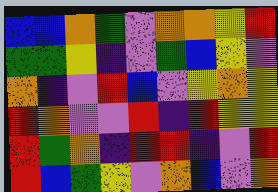[["blue", "blue", "orange", "green", "violet", "orange", "orange", "yellow", "red"], ["green", "green", "yellow", "indigo", "violet", "green", "blue", "yellow", "violet"], ["orange", "indigo", "violet", "red", "blue", "violet", "yellow", "orange", "yellow"], ["red", "orange", "violet", "violet", "red", "indigo", "red", "yellow", "yellow"], ["red", "green", "orange", "indigo", "red", "red", "indigo", "violet", "red"], ["red", "blue", "green", "yellow", "violet", "orange", "blue", "violet", "orange"]]